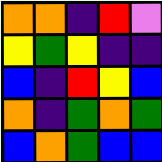[["orange", "orange", "indigo", "red", "violet"], ["yellow", "green", "yellow", "indigo", "indigo"], ["blue", "indigo", "red", "yellow", "blue"], ["orange", "indigo", "green", "orange", "green"], ["blue", "orange", "green", "blue", "blue"]]